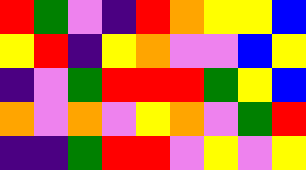[["red", "green", "violet", "indigo", "red", "orange", "yellow", "yellow", "blue"], ["yellow", "red", "indigo", "yellow", "orange", "violet", "violet", "blue", "yellow"], ["indigo", "violet", "green", "red", "red", "red", "green", "yellow", "blue"], ["orange", "violet", "orange", "violet", "yellow", "orange", "violet", "green", "red"], ["indigo", "indigo", "green", "red", "red", "violet", "yellow", "violet", "yellow"]]